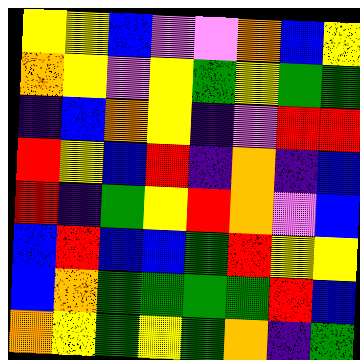[["yellow", "yellow", "blue", "violet", "violet", "orange", "blue", "yellow"], ["orange", "yellow", "violet", "yellow", "green", "yellow", "green", "green"], ["indigo", "blue", "orange", "yellow", "indigo", "violet", "red", "red"], ["red", "yellow", "blue", "red", "indigo", "orange", "indigo", "blue"], ["red", "indigo", "green", "yellow", "red", "orange", "violet", "blue"], ["blue", "red", "blue", "blue", "green", "red", "yellow", "yellow"], ["blue", "orange", "green", "green", "green", "green", "red", "blue"], ["orange", "yellow", "green", "yellow", "green", "orange", "indigo", "green"]]